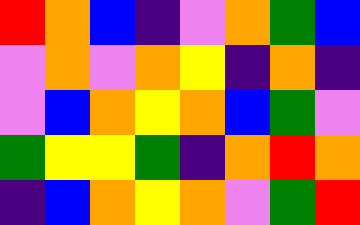[["red", "orange", "blue", "indigo", "violet", "orange", "green", "blue"], ["violet", "orange", "violet", "orange", "yellow", "indigo", "orange", "indigo"], ["violet", "blue", "orange", "yellow", "orange", "blue", "green", "violet"], ["green", "yellow", "yellow", "green", "indigo", "orange", "red", "orange"], ["indigo", "blue", "orange", "yellow", "orange", "violet", "green", "red"]]